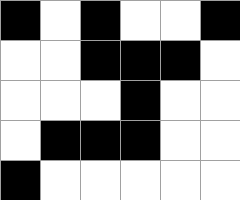[["black", "white", "black", "white", "white", "black"], ["white", "white", "black", "black", "black", "white"], ["white", "white", "white", "black", "white", "white"], ["white", "black", "black", "black", "white", "white"], ["black", "white", "white", "white", "white", "white"]]